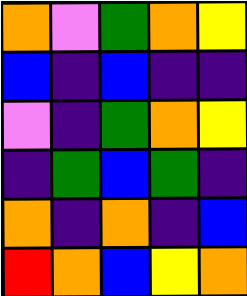[["orange", "violet", "green", "orange", "yellow"], ["blue", "indigo", "blue", "indigo", "indigo"], ["violet", "indigo", "green", "orange", "yellow"], ["indigo", "green", "blue", "green", "indigo"], ["orange", "indigo", "orange", "indigo", "blue"], ["red", "orange", "blue", "yellow", "orange"]]